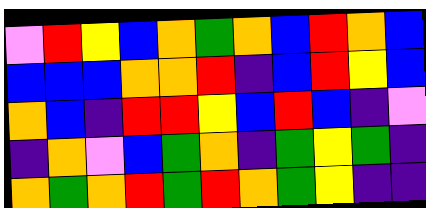[["violet", "red", "yellow", "blue", "orange", "green", "orange", "blue", "red", "orange", "blue"], ["blue", "blue", "blue", "orange", "orange", "red", "indigo", "blue", "red", "yellow", "blue"], ["orange", "blue", "indigo", "red", "red", "yellow", "blue", "red", "blue", "indigo", "violet"], ["indigo", "orange", "violet", "blue", "green", "orange", "indigo", "green", "yellow", "green", "indigo"], ["orange", "green", "orange", "red", "green", "red", "orange", "green", "yellow", "indigo", "indigo"]]